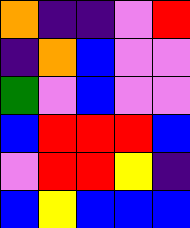[["orange", "indigo", "indigo", "violet", "red"], ["indigo", "orange", "blue", "violet", "violet"], ["green", "violet", "blue", "violet", "violet"], ["blue", "red", "red", "red", "blue"], ["violet", "red", "red", "yellow", "indigo"], ["blue", "yellow", "blue", "blue", "blue"]]